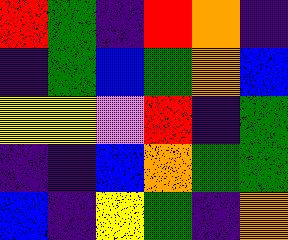[["red", "green", "indigo", "red", "orange", "indigo"], ["indigo", "green", "blue", "green", "orange", "blue"], ["yellow", "yellow", "violet", "red", "indigo", "green"], ["indigo", "indigo", "blue", "orange", "green", "green"], ["blue", "indigo", "yellow", "green", "indigo", "orange"]]